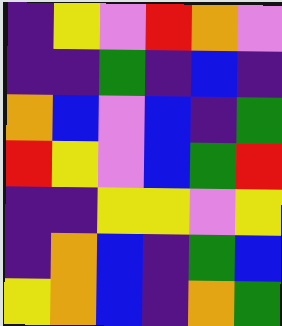[["indigo", "yellow", "violet", "red", "orange", "violet"], ["indigo", "indigo", "green", "indigo", "blue", "indigo"], ["orange", "blue", "violet", "blue", "indigo", "green"], ["red", "yellow", "violet", "blue", "green", "red"], ["indigo", "indigo", "yellow", "yellow", "violet", "yellow"], ["indigo", "orange", "blue", "indigo", "green", "blue"], ["yellow", "orange", "blue", "indigo", "orange", "green"]]